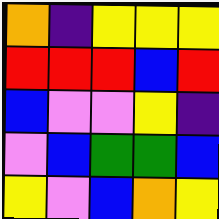[["orange", "indigo", "yellow", "yellow", "yellow"], ["red", "red", "red", "blue", "red"], ["blue", "violet", "violet", "yellow", "indigo"], ["violet", "blue", "green", "green", "blue"], ["yellow", "violet", "blue", "orange", "yellow"]]